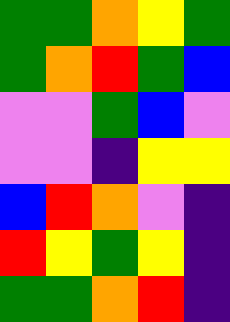[["green", "green", "orange", "yellow", "green"], ["green", "orange", "red", "green", "blue"], ["violet", "violet", "green", "blue", "violet"], ["violet", "violet", "indigo", "yellow", "yellow"], ["blue", "red", "orange", "violet", "indigo"], ["red", "yellow", "green", "yellow", "indigo"], ["green", "green", "orange", "red", "indigo"]]